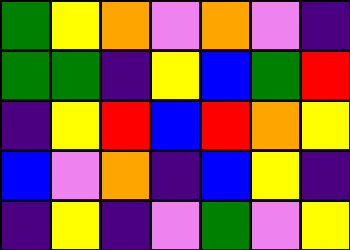[["green", "yellow", "orange", "violet", "orange", "violet", "indigo"], ["green", "green", "indigo", "yellow", "blue", "green", "red"], ["indigo", "yellow", "red", "blue", "red", "orange", "yellow"], ["blue", "violet", "orange", "indigo", "blue", "yellow", "indigo"], ["indigo", "yellow", "indigo", "violet", "green", "violet", "yellow"]]